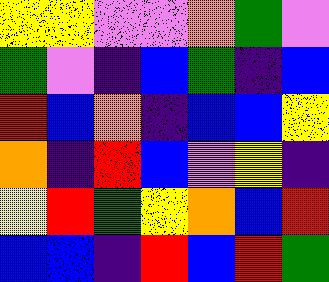[["yellow", "yellow", "violet", "violet", "orange", "green", "violet"], ["green", "violet", "indigo", "blue", "green", "indigo", "blue"], ["red", "blue", "orange", "indigo", "blue", "blue", "yellow"], ["orange", "indigo", "red", "blue", "violet", "yellow", "indigo"], ["yellow", "red", "green", "yellow", "orange", "blue", "red"], ["blue", "blue", "indigo", "red", "blue", "red", "green"]]